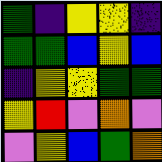[["green", "indigo", "yellow", "yellow", "indigo"], ["green", "green", "blue", "yellow", "blue"], ["indigo", "yellow", "yellow", "green", "green"], ["yellow", "red", "violet", "orange", "violet"], ["violet", "yellow", "blue", "green", "orange"]]